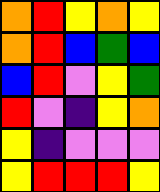[["orange", "red", "yellow", "orange", "yellow"], ["orange", "red", "blue", "green", "blue"], ["blue", "red", "violet", "yellow", "green"], ["red", "violet", "indigo", "yellow", "orange"], ["yellow", "indigo", "violet", "violet", "violet"], ["yellow", "red", "red", "red", "yellow"]]